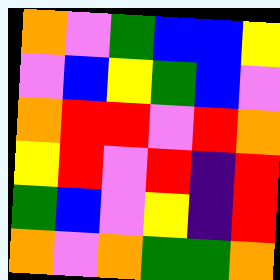[["orange", "violet", "green", "blue", "blue", "yellow"], ["violet", "blue", "yellow", "green", "blue", "violet"], ["orange", "red", "red", "violet", "red", "orange"], ["yellow", "red", "violet", "red", "indigo", "red"], ["green", "blue", "violet", "yellow", "indigo", "red"], ["orange", "violet", "orange", "green", "green", "orange"]]